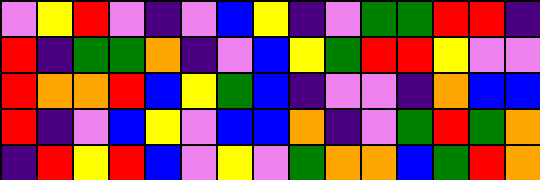[["violet", "yellow", "red", "violet", "indigo", "violet", "blue", "yellow", "indigo", "violet", "green", "green", "red", "red", "indigo"], ["red", "indigo", "green", "green", "orange", "indigo", "violet", "blue", "yellow", "green", "red", "red", "yellow", "violet", "violet"], ["red", "orange", "orange", "red", "blue", "yellow", "green", "blue", "indigo", "violet", "violet", "indigo", "orange", "blue", "blue"], ["red", "indigo", "violet", "blue", "yellow", "violet", "blue", "blue", "orange", "indigo", "violet", "green", "red", "green", "orange"], ["indigo", "red", "yellow", "red", "blue", "violet", "yellow", "violet", "green", "orange", "orange", "blue", "green", "red", "orange"]]